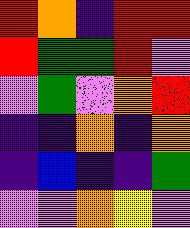[["red", "orange", "indigo", "red", "red"], ["red", "green", "green", "red", "violet"], ["violet", "green", "violet", "orange", "red"], ["indigo", "indigo", "orange", "indigo", "orange"], ["indigo", "blue", "indigo", "indigo", "green"], ["violet", "violet", "orange", "yellow", "violet"]]